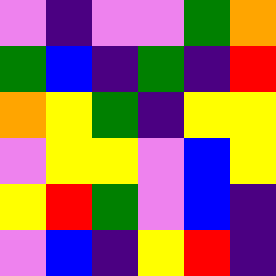[["violet", "indigo", "violet", "violet", "green", "orange"], ["green", "blue", "indigo", "green", "indigo", "red"], ["orange", "yellow", "green", "indigo", "yellow", "yellow"], ["violet", "yellow", "yellow", "violet", "blue", "yellow"], ["yellow", "red", "green", "violet", "blue", "indigo"], ["violet", "blue", "indigo", "yellow", "red", "indigo"]]